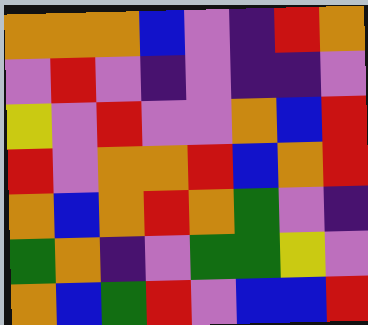[["orange", "orange", "orange", "blue", "violet", "indigo", "red", "orange"], ["violet", "red", "violet", "indigo", "violet", "indigo", "indigo", "violet"], ["yellow", "violet", "red", "violet", "violet", "orange", "blue", "red"], ["red", "violet", "orange", "orange", "red", "blue", "orange", "red"], ["orange", "blue", "orange", "red", "orange", "green", "violet", "indigo"], ["green", "orange", "indigo", "violet", "green", "green", "yellow", "violet"], ["orange", "blue", "green", "red", "violet", "blue", "blue", "red"]]